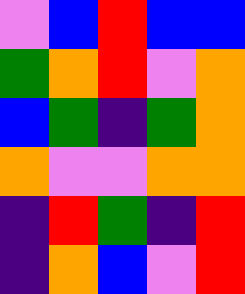[["violet", "blue", "red", "blue", "blue"], ["green", "orange", "red", "violet", "orange"], ["blue", "green", "indigo", "green", "orange"], ["orange", "violet", "violet", "orange", "orange"], ["indigo", "red", "green", "indigo", "red"], ["indigo", "orange", "blue", "violet", "red"]]